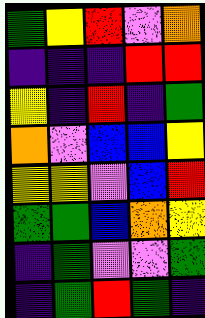[["green", "yellow", "red", "violet", "orange"], ["indigo", "indigo", "indigo", "red", "red"], ["yellow", "indigo", "red", "indigo", "green"], ["orange", "violet", "blue", "blue", "yellow"], ["yellow", "yellow", "violet", "blue", "red"], ["green", "green", "blue", "orange", "yellow"], ["indigo", "green", "violet", "violet", "green"], ["indigo", "green", "red", "green", "indigo"]]